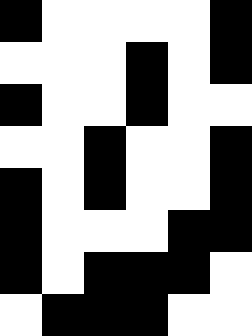[["black", "white", "white", "white", "white", "black"], ["white", "white", "white", "black", "white", "black"], ["black", "white", "white", "black", "white", "white"], ["white", "white", "black", "white", "white", "black"], ["black", "white", "black", "white", "white", "black"], ["black", "white", "white", "white", "black", "black"], ["black", "white", "black", "black", "black", "white"], ["white", "black", "black", "black", "white", "white"]]